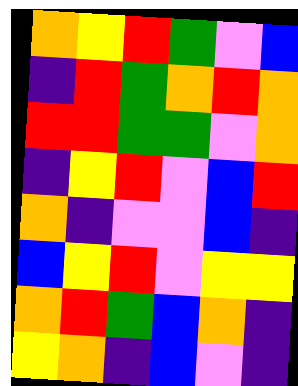[["orange", "yellow", "red", "green", "violet", "blue"], ["indigo", "red", "green", "orange", "red", "orange"], ["red", "red", "green", "green", "violet", "orange"], ["indigo", "yellow", "red", "violet", "blue", "red"], ["orange", "indigo", "violet", "violet", "blue", "indigo"], ["blue", "yellow", "red", "violet", "yellow", "yellow"], ["orange", "red", "green", "blue", "orange", "indigo"], ["yellow", "orange", "indigo", "blue", "violet", "indigo"]]